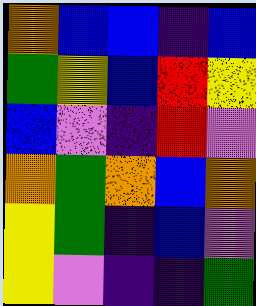[["orange", "blue", "blue", "indigo", "blue"], ["green", "yellow", "blue", "red", "yellow"], ["blue", "violet", "indigo", "red", "violet"], ["orange", "green", "orange", "blue", "orange"], ["yellow", "green", "indigo", "blue", "violet"], ["yellow", "violet", "indigo", "indigo", "green"]]